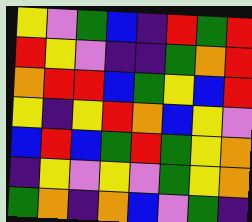[["yellow", "violet", "green", "blue", "indigo", "red", "green", "red"], ["red", "yellow", "violet", "indigo", "indigo", "green", "orange", "red"], ["orange", "red", "red", "blue", "green", "yellow", "blue", "red"], ["yellow", "indigo", "yellow", "red", "orange", "blue", "yellow", "violet"], ["blue", "red", "blue", "green", "red", "green", "yellow", "orange"], ["indigo", "yellow", "violet", "yellow", "violet", "green", "yellow", "orange"], ["green", "orange", "indigo", "orange", "blue", "violet", "green", "indigo"]]